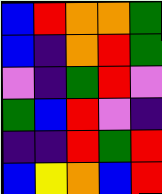[["blue", "red", "orange", "orange", "green"], ["blue", "indigo", "orange", "red", "green"], ["violet", "indigo", "green", "red", "violet"], ["green", "blue", "red", "violet", "indigo"], ["indigo", "indigo", "red", "green", "red"], ["blue", "yellow", "orange", "blue", "red"]]